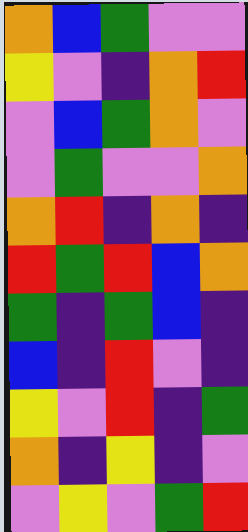[["orange", "blue", "green", "violet", "violet"], ["yellow", "violet", "indigo", "orange", "red"], ["violet", "blue", "green", "orange", "violet"], ["violet", "green", "violet", "violet", "orange"], ["orange", "red", "indigo", "orange", "indigo"], ["red", "green", "red", "blue", "orange"], ["green", "indigo", "green", "blue", "indigo"], ["blue", "indigo", "red", "violet", "indigo"], ["yellow", "violet", "red", "indigo", "green"], ["orange", "indigo", "yellow", "indigo", "violet"], ["violet", "yellow", "violet", "green", "red"]]